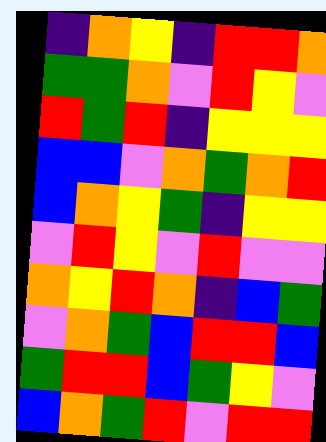[["indigo", "orange", "yellow", "indigo", "red", "red", "orange"], ["green", "green", "orange", "violet", "red", "yellow", "violet"], ["red", "green", "red", "indigo", "yellow", "yellow", "yellow"], ["blue", "blue", "violet", "orange", "green", "orange", "red"], ["blue", "orange", "yellow", "green", "indigo", "yellow", "yellow"], ["violet", "red", "yellow", "violet", "red", "violet", "violet"], ["orange", "yellow", "red", "orange", "indigo", "blue", "green"], ["violet", "orange", "green", "blue", "red", "red", "blue"], ["green", "red", "red", "blue", "green", "yellow", "violet"], ["blue", "orange", "green", "red", "violet", "red", "red"]]